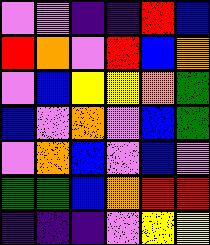[["violet", "violet", "indigo", "indigo", "red", "blue"], ["red", "orange", "violet", "red", "blue", "orange"], ["violet", "blue", "yellow", "yellow", "orange", "green"], ["blue", "violet", "orange", "violet", "blue", "green"], ["violet", "orange", "blue", "violet", "blue", "violet"], ["green", "green", "blue", "orange", "red", "red"], ["indigo", "indigo", "indigo", "violet", "yellow", "yellow"]]